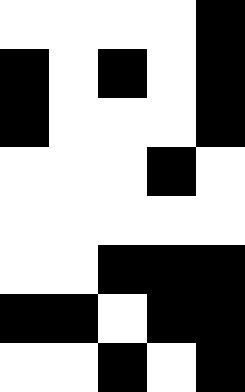[["white", "white", "white", "white", "black"], ["black", "white", "black", "white", "black"], ["black", "white", "white", "white", "black"], ["white", "white", "white", "black", "white"], ["white", "white", "white", "white", "white"], ["white", "white", "black", "black", "black"], ["black", "black", "white", "black", "black"], ["white", "white", "black", "white", "black"]]